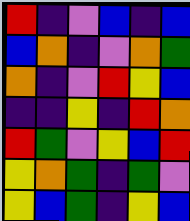[["red", "indigo", "violet", "blue", "indigo", "blue"], ["blue", "orange", "indigo", "violet", "orange", "green"], ["orange", "indigo", "violet", "red", "yellow", "blue"], ["indigo", "indigo", "yellow", "indigo", "red", "orange"], ["red", "green", "violet", "yellow", "blue", "red"], ["yellow", "orange", "green", "indigo", "green", "violet"], ["yellow", "blue", "green", "indigo", "yellow", "blue"]]